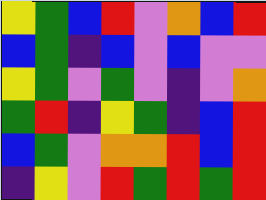[["yellow", "green", "blue", "red", "violet", "orange", "blue", "red"], ["blue", "green", "indigo", "blue", "violet", "blue", "violet", "violet"], ["yellow", "green", "violet", "green", "violet", "indigo", "violet", "orange"], ["green", "red", "indigo", "yellow", "green", "indigo", "blue", "red"], ["blue", "green", "violet", "orange", "orange", "red", "blue", "red"], ["indigo", "yellow", "violet", "red", "green", "red", "green", "red"]]